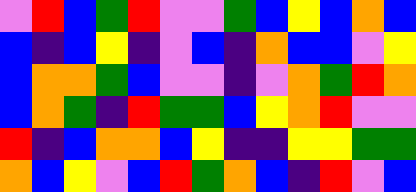[["violet", "red", "blue", "green", "red", "violet", "violet", "green", "blue", "yellow", "blue", "orange", "blue"], ["blue", "indigo", "blue", "yellow", "indigo", "violet", "blue", "indigo", "orange", "blue", "blue", "violet", "yellow"], ["blue", "orange", "orange", "green", "blue", "violet", "violet", "indigo", "violet", "orange", "green", "red", "orange"], ["blue", "orange", "green", "indigo", "red", "green", "green", "blue", "yellow", "orange", "red", "violet", "violet"], ["red", "indigo", "blue", "orange", "orange", "blue", "yellow", "indigo", "indigo", "yellow", "yellow", "green", "green"], ["orange", "blue", "yellow", "violet", "blue", "red", "green", "orange", "blue", "indigo", "red", "violet", "blue"]]